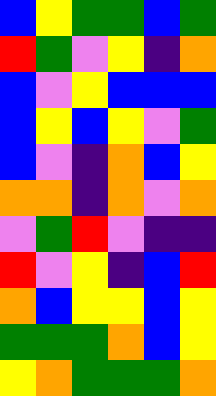[["blue", "yellow", "green", "green", "blue", "green"], ["red", "green", "violet", "yellow", "indigo", "orange"], ["blue", "violet", "yellow", "blue", "blue", "blue"], ["blue", "yellow", "blue", "yellow", "violet", "green"], ["blue", "violet", "indigo", "orange", "blue", "yellow"], ["orange", "orange", "indigo", "orange", "violet", "orange"], ["violet", "green", "red", "violet", "indigo", "indigo"], ["red", "violet", "yellow", "indigo", "blue", "red"], ["orange", "blue", "yellow", "yellow", "blue", "yellow"], ["green", "green", "green", "orange", "blue", "yellow"], ["yellow", "orange", "green", "green", "green", "orange"]]